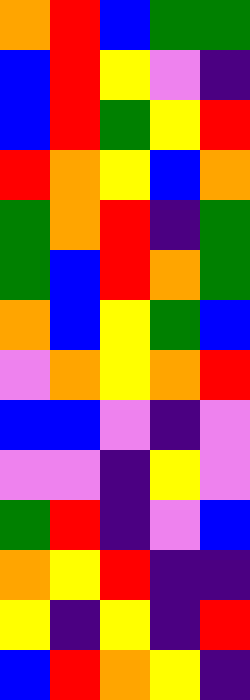[["orange", "red", "blue", "green", "green"], ["blue", "red", "yellow", "violet", "indigo"], ["blue", "red", "green", "yellow", "red"], ["red", "orange", "yellow", "blue", "orange"], ["green", "orange", "red", "indigo", "green"], ["green", "blue", "red", "orange", "green"], ["orange", "blue", "yellow", "green", "blue"], ["violet", "orange", "yellow", "orange", "red"], ["blue", "blue", "violet", "indigo", "violet"], ["violet", "violet", "indigo", "yellow", "violet"], ["green", "red", "indigo", "violet", "blue"], ["orange", "yellow", "red", "indigo", "indigo"], ["yellow", "indigo", "yellow", "indigo", "red"], ["blue", "red", "orange", "yellow", "indigo"]]